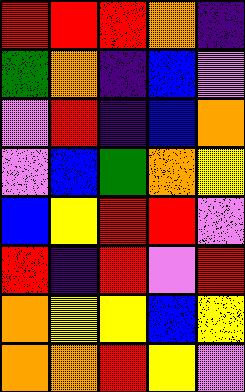[["red", "red", "red", "orange", "indigo"], ["green", "orange", "indigo", "blue", "violet"], ["violet", "red", "indigo", "blue", "orange"], ["violet", "blue", "green", "orange", "yellow"], ["blue", "yellow", "red", "red", "violet"], ["red", "indigo", "red", "violet", "red"], ["orange", "yellow", "yellow", "blue", "yellow"], ["orange", "orange", "red", "yellow", "violet"]]